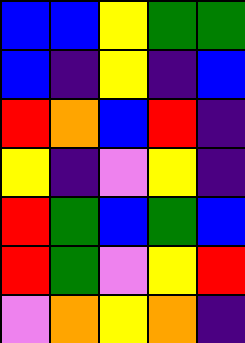[["blue", "blue", "yellow", "green", "green"], ["blue", "indigo", "yellow", "indigo", "blue"], ["red", "orange", "blue", "red", "indigo"], ["yellow", "indigo", "violet", "yellow", "indigo"], ["red", "green", "blue", "green", "blue"], ["red", "green", "violet", "yellow", "red"], ["violet", "orange", "yellow", "orange", "indigo"]]